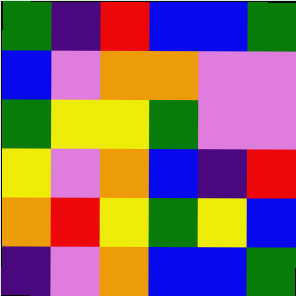[["green", "indigo", "red", "blue", "blue", "green"], ["blue", "violet", "orange", "orange", "violet", "violet"], ["green", "yellow", "yellow", "green", "violet", "violet"], ["yellow", "violet", "orange", "blue", "indigo", "red"], ["orange", "red", "yellow", "green", "yellow", "blue"], ["indigo", "violet", "orange", "blue", "blue", "green"]]